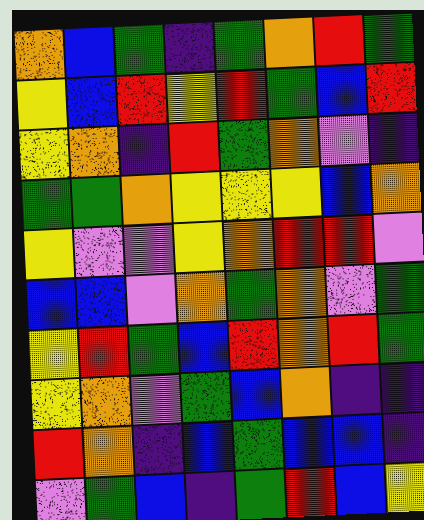[["orange", "blue", "green", "indigo", "green", "orange", "red", "green"], ["yellow", "blue", "red", "yellow", "red", "green", "blue", "red"], ["yellow", "orange", "indigo", "red", "green", "orange", "violet", "indigo"], ["green", "green", "orange", "yellow", "yellow", "yellow", "blue", "orange"], ["yellow", "violet", "violet", "yellow", "orange", "red", "red", "violet"], ["blue", "blue", "violet", "orange", "green", "orange", "violet", "green"], ["yellow", "red", "green", "blue", "red", "orange", "red", "green"], ["yellow", "orange", "violet", "green", "blue", "orange", "indigo", "indigo"], ["red", "orange", "indigo", "blue", "green", "blue", "blue", "indigo"], ["violet", "green", "blue", "indigo", "green", "red", "blue", "yellow"]]